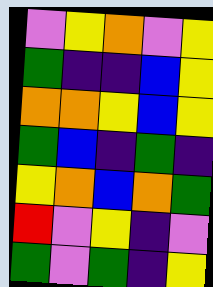[["violet", "yellow", "orange", "violet", "yellow"], ["green", "indigo", "indigo", "blue", "yellow"], ["orange", "orange", "yellow", "blue", "yellow"], ["green", "blue", "indigo", "green", "indigo"], ["yellow", "orange", "blue", "orange", "green"], ["red", "violet", "yellow", "indigo", "violet"], ["green", "violet", "green", "indigo", "yellow"]]